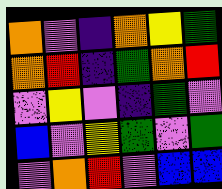[["orange", "violet", "indigo", "orange", "yellow", "green"], ["orange", "red", "indigo", "green", "orange", "red"], ["violet", "yellow", "violet", "indigo", "green", "violet"], ["blue", "violet", "yellow", "green", "violet", "green"], ["violet", "orange", "red", "violet", "blue", "blue"]]